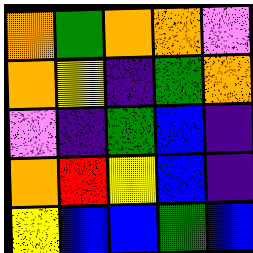[["orange", "green", "orange", "orange", "violet"], ["orange", "yellow", "indigo", "green", "orange"], ["violet", "indigo", "green", "blue", "indigo"], ["orange", "red", "yellow", "blue", "indigo"], ["yellow", "blue", "blue", "green", "blue"]]